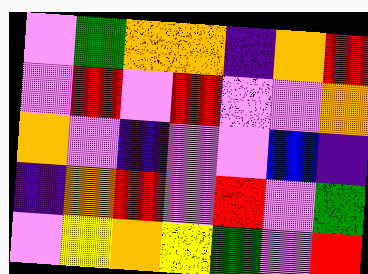[["violet", "green", "orange", "orange", "indigo", "orange", "red"], ["violet", "red", "violet", "red", "violet", "violet", "orange"], ["orange", "violet", "indigo", "violet", "violet", "blue", "indigo"], ["indigo", "orange", "red", "violet", "red", "violet", "green"], ["violet", "yellow", "orange", "yellow", "green", "violet", "red"]]